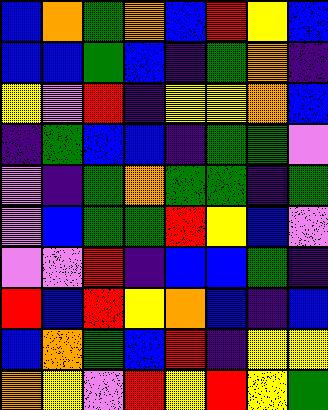[["blue", "orange", "green", "orange", "blue", "red", "yellow", "blue"], ["blue", "blue", "green", "blue", "indigo", "green", "orange", "indigo"], ["yellow", "violet", "red", "indigo", "yellow", "yellow", "orange", "blue"], ["indigo", "green", "blue", "blue", "indigo", "green", "green", "violet"], ["violet", "indigo", "green", "orange", "green", "green", "indigo", "green"], ["violet", "blue", "green", "green", "red", "yellow", "blue", "violet"], ["violet", "violet", "red", "indigo", "blue", "blue", "green", "indigo"], ["red", "blue", "red", "yellow", "orange", "blue", "indigo", "blue"], ["blue", "orange", "green", "blue", "red", "indigo", "yellow", "yellow"], ["orange", "yellow", "violet", "red", "yellow", "red", "yellow", "green"]]